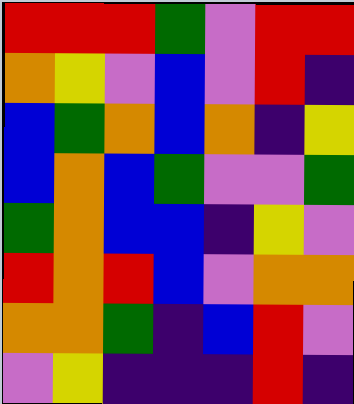[["red", "red", "red", "green", "violet", "red", "red"], ["orange", "yellow", "violet", "blue", "violet", "red", "indigo"], ["blue", "green", "orange", "blue", "orange", "indigo", "yellow"], ["blue", "orange", "blue", "green", "violet", "violet", "green"], ["green", "orange", "blue", "blue", "indigo", "yellow", "violet"], ["red", "orange", "red", "blue", "violet", "orange", "orange"], ["orange", "orange", "green", "indigo", "blue", "red", "violet"], ["violet", "yellow", "indigo", "indigo", "indigo", "red", "indigo"]]